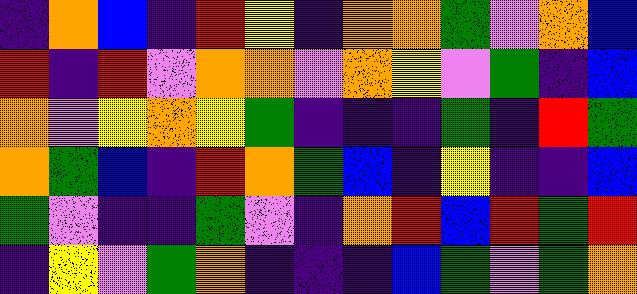[["indigo", "orange", "blue", "indigo", "red", "yellow", "indigo", "orange", "orange", "green", "violet", "orange", "blue"], ["red", "indigo", "red", "violet", "orange", "orange", "violet", "orange", "yellow", "violet", "green", "indigo", "blue"], ["orange", "violet", "yellow", "orange", "yellow", "green", "indigo", "indigo", "indigo", "green", "indigo", "red", "green"], ["orange", "green", "blue", "indigo", "red", "orange", "green", "blue", "indigo", "yellow", "indigo", "indigo", "blue"], ["green", "violet", "indigo", "indigo", "green", "violet", "indigo", "orange", "red", "blue", "red", "green", "red"], ["indigo", "yellow", "violet", "green", "orange", "indigo", "indigo", "indigo", "blue", "green", "violet", "green", "orange"]]